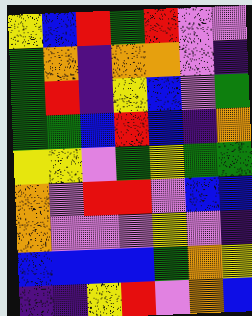[["yellow", "blue", "red", "green", "red", "violet", "violet"], ["green", "orange", "indigo", "orange", "orange", "violet", "indigo"], ["green", "red", "indigo", "yellow", "blue", "violet", "green"], ["green", "green", "blue", "red", "blue", "indigo", "orange"], ["yellow", "yellow", "violet", "green", "yellow", "green", "green"], ["orange", "violet", "red", "red", "violet", "blue", "blue"], ["orange", "violet", "violet", "violet", "yellow", "violet", "indigo"], ["blue", "blue", "blue", "blue", "green", "orange", "yellow"], ["indigo", "indigo", "yellow", "red", "violet", "orange", "blue"]]